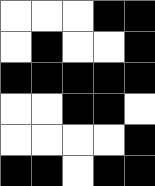[["white", "white", "white", "black", "black"], ["white", "black", "white", "white", "black"], ["black", "black", "black", "black", "black"], ["white", "white", "black", "black", "white"], ["white", "white", "white", "white", "black"], ["black", "black", "white", "black", "black"]]